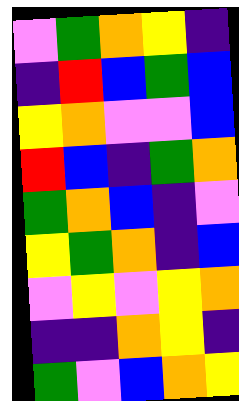[["violet", "green", "orange", "yellow", "indigo"], ["indigo", "red", "blue", "green", "blue"], ["yellow", "orange", "violet", "violet", "blue"], ["red", "blue", "indigo", "green", "orange"], ["green", "orange", "blue", "indigo", "violet"], ["yellow", "green", "orange", "indigo", "blue"], ["violet", "yellow", "violet", "yellow", "orange"], ["indigo", "indigo", "orange", "yellow", "indigo"], ["green", "violet", "blue", "orange", "yellow"]]